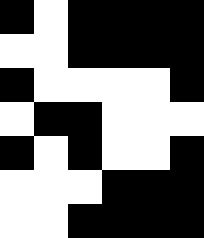[["black", "white", "black", "black", "black", "black"], ["white", "white", "black", "black", "black", "black"], ["black", "white", "white", "white", "white", "black"], ["white", "black", "black", "white", "white", "white"], ["black", "white", "black", "white", "white", "black"], ["white", "white", "white", "black", "black", "black"], ["white", "white", "black", "black", "black", "black"]]